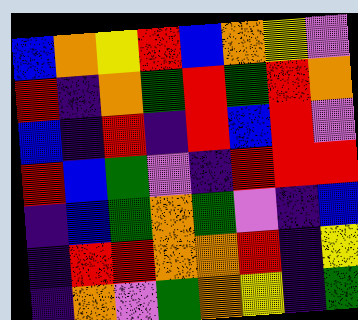[["blue", "orange", "yellow", "red", "blue", "orange", "yellow", "violet"], ["red", "indigo", "orange", "green", "red", "green", "red", "orange"], ["blue", "indigo", "red", "indigo", "red", "blue", "red", "violet"], ["red", "blue", "green", "violet", "indigo", "red", "red", "red"], ["indigo", "blue", "green", "orange", "green", "violet", "indigo", "blue"], ["indigo", "red", "red", "orange", "orange", "red", "indigo", "yellow"], ["indigo", "orange", "violet", "green", "orange", "yellow", "indigo", "green"]]